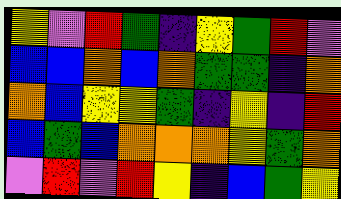[["yellow", "violet", "red", "green", "indigo", "yellow", "green", "red", "violet"], ["blue", "blue", "orange", "blue", "orange", "green", "green", "indigo", "orange"], ["orange", "blue", "yellow", "yellow", "green", "indigo", "yellow", "indigo", "red"], ["blue", "green", "blue", "orange", "orange", "orange", "yellow", "green", "orange"], ["violet", "red", "violet", "red", "yellow", "indigo", "blue", "green", "yellow"]]